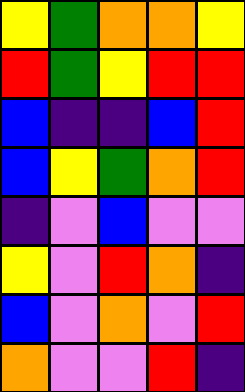[["yellow", "green", "orange", "orange", "yellow"], ["red", "green", "yellow", "red", "red"], ["blue", "indigo", "indigo", "blue", "red"], ["blue", "yellow", "green", "orange", "red"], ["indigo", "violet", "blue", "violet", "violet"], ["yellow", "violet", "red", "orange", "indigo"], ["blue", "violet", "orange", "violet", "red"], ["orange", "violet", "violet", "red", "indigo"]]